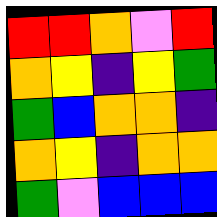[["red", "red", "orange", "violet", "red"], ["orange", "yellow", "indigo", "yellow", "green"], ["green", "blue", "orange", "orange", "indigo"], ["orange", "yellow", "indigo", "orange", "orange"], ["green", "violet", "blue", "blue", "blue"]]